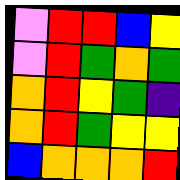[["violet", "red", "red", "blue", "yellow"], ["violet", "red", "green", "orange", "green"], ["orange", "red", "yellow", "green", "indigo"], ["orange", "red", "green", "yellow", "yellow"], ["blue", "orange", "orange", "orange", "red"]]